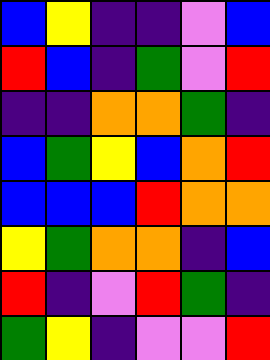[["blue", "yellow", "indigo", "indigo", "violet", "blue"], ["red", "blue", "indigo", "green", "violet", "red"], ["indigo", "indigo", "orange", "orange", "green", "indigo"], ["blue", "green", "yellow", "blue", "orange", "red"], ["blue", "blue", "blue", "red", "orange", "orange"], ["yellow", "green", "orange", "orange", "indigo", "blue"], ["red", "indigo", "violet", "red", "green", "indigo"], ["green", "yellow", "indigo", "violet", "violet", "red"]]